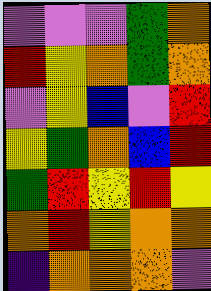[["violet", "violet", "violet", "green", "orange"], ["red", "yellow", "orange", "green", "orange"], ["violet", "yellow", "blue", "violet", "red"], ["yellow", "green", "orange", "blue", "red"], ["green", "red", "yellow", "red", "yellow"], ["orange", "red", "yellow", "orange", "orange"], ["indigo", "orange", "orange", "orange", "violet"]]